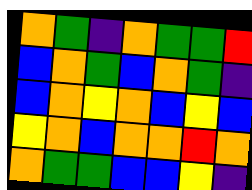[["orange", "green", "indigo", "orange", "green", "green", "red"], ["blue", "orange", "green", "blue", "orange", "green", "indigo"], ["blue", "orange", "yellow", "orange", "blue", "yellow", "blue"], ["yellow", "orange", "blue", "orange", "orange", "red", "orange"], ["orange", "green", "green", "blue", "blue", "yellow", "indigo"]]